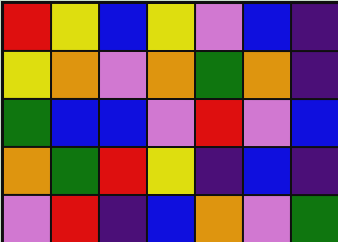[["red", "yellow", "blue", "yellow", "violet", "blue", "indigo"], ["yellow", "orange", "violet", "orange", "green", "orange", "indigo"], ["green", "blue", "blue", "violet", "red", "violet", "blue"], ["orange", "green", "red", "yellow", "indigo", "blue", "indigo"], ["violet", "red", "indigo", "blue", "orange", "violet", "green"]]